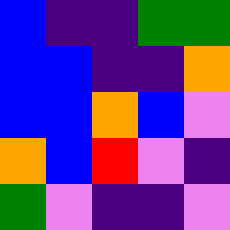[["blue", "indigo", "indigo", "green", "green"], ["blue", "blue", "indigo", "indigo", "orange"], ["blue", "blue", "orange", "blue", "violet"], ["orange", "blue", "red", "violet", "indigo"], ["green", "violet", "indigo", "indigo", "violet"]]